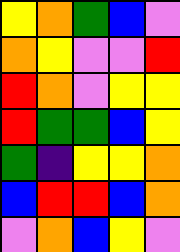[["yellow", "orange", "green", "blue", "violet"], ["orange", "yellow", "violet", "violet", "red"], ["red", "orange", "violet", "yellow", "yellow"], ["red", "green", "green", "blue", "yellow"], ["green", "indigo", "yellow", "yellow", "orange"], ["blue", "red", "red", "blue", "orange"], ["violet", "orange", "blue", "yellow", "violet"]]